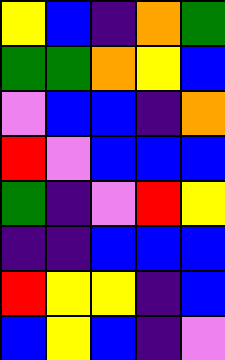[["yellow", "blue", "indigo", "orange", "green"], ["green", "green", "orange", "yellow", "blue"], ["violet", "blue", "blue", "indigo", "orange"], ["red", "violet", "blue", "blue", "blue"], ["green", "indigo", "violet", "red", "yellow"], ["indigo", "indigo", "blue", "blue", "blue"], ["red", "yellow", "yellow", "indigo", "blue"], ["blue", "yellow", "blue", "indigo", "violet"]]